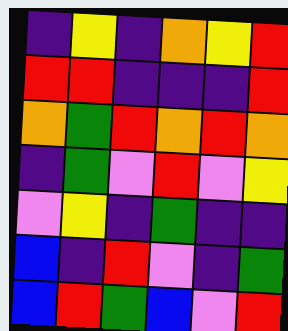[["indigo", "yellow", "indigo", "orange", "yellow", "red"], ["red", "red", "indigo", "indigo", "indigo", "red"], ["orange", "green", "red", "orange", "red", "orange"], ["indigo", "green", "violet", "red", "violet", "yellow"], ["violet", "yellow", "indigo", "green", "indigo", "indigo"], ["blue", "indigo", "red", "violet", "indigo", "green"], ["blue", "red", "green", "blue", "violet", "red"]]